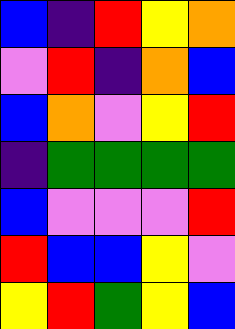[["blue", "indigo", "red", "yellow", "orange"], ["violet", "red", "indigo", "orange", "blue"], ["blue", "orange", "violet", "yellow", "red"], ["indigo", "green", "green", "green", "green"], ["blue", "violet", "violet", "violet", "red"], ["red", "blue", "blue", "yellow", "violet"], ["yellow", "red", "green", "yellow", "blue"]]